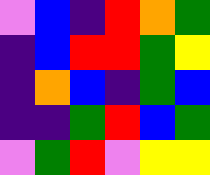[["violet", "blue", "indigo", "red", "orange", "green"], ["indigo", "blue", "red", "red", "green", "yellow"], ["indigo", "orange", "blue", "indigo", "green", "blue"], ["indigo", "indigo", "green", "red", "blue", "green"], ["violet", "green", "red", "violet", "yellow", "yellow"]]